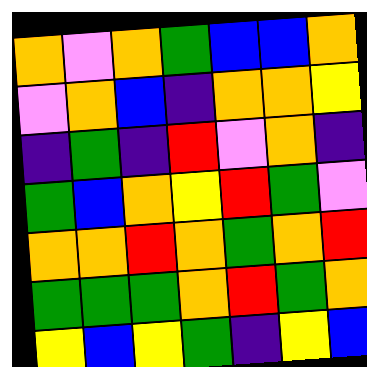[["orange", "violet", "orange", "green", "blue", "blue", "orange"], ["violet", "orange", "blue", "indigo", "orange", "orange", "yellow"], ["indigo", "green", "indigo", "red", "violet", "orange", "indigo"], ["green", "blue", "orange", "yellow", "red", "green", "violet"], ["orange", "orange", "red", "orange", "green", "orange", "red"], ["green", "green", "green", "orange", "red", "green", "orange"], ["yellow", "blue", "yellow", "green", "indigo", "yellow", "blue"]]